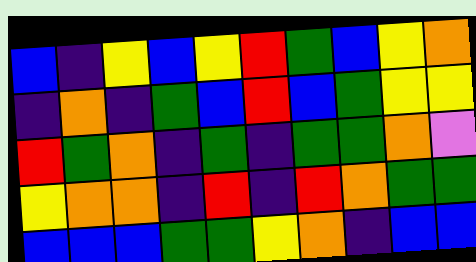[["blue", "indigo", "yellow", "blue", "yellow", "red", "green", "blue", "yellow", "orange"], ["indigo", "orange", "indigo", "green", "blue", "red", "blue", "green", "yellow", "yellow"], ["red", "green", "orange", "indigo", "green", "indigo", "green", "green", "orange", "violet"], ["yellow", "orange", "orange", "indigo", "red", "indigo", "red", "orange", "green", "green"], ["blue", "blue", "blue", "green", "green", "yellow", "orange", "indigo", "blue", "blue"]]